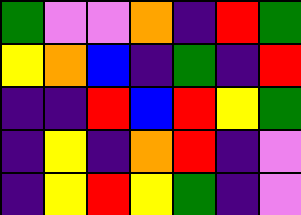[["green", "violet", "violet", "orange", "indigo", "red", "green"], ["yellow", "orange", "blue", "indigo", "green", "indigo", "red"], ["indigo", "indigo", "red", "blue", "red", "yellow", "green"], ["indigo", "yellow", "indigo", "orange", "red", "indigo", "violet"], ["indigo", "yellow", "red", "yellow", "green", "indigo", "violet"]]